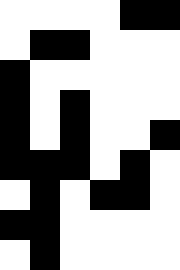[["white", "white", "white", "white", "black", "black"], ["white", "black", "black", "white", "white", "white"], ["black", "white", "white", "white", "white", "white"], ["black", "white", "black", "white", "white", "white"], ["black", "white", "black", "white", "white", "black"], ["black", "black", "black", "white", "black", "white"], ["white", "black", "white", "black", "black", "white"], ["black", "black", "white", "white", "white", "white"], ["white", "black", "white", "white", "white", "white"]]